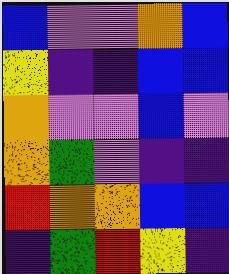[["blue", "violet", "violet", "orange", "blue"], ["yellow", "indigo", "indigo", "blue", "blue"], ["orange", "violet", "violet", "blue", "violet"], ["orange", "green", "violet", "indigo", "indigo"], ["red", "orange", "orange", "blue", "blue"], ["indigo", "green", "red", "yellow", "indigo"]]